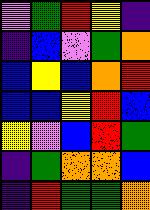[["violet", "green", "red", "yellow", "indigo"], ["indigo", "blue", "violet", "green", "orange"], ["blue", "yellow", "blue", "orange", "red"], ["blue", "blue", "yellow", "red", "blue"], ["yellow", "violet", "blue", "red", "green"], ["indigo", "green", "orange", "orange", "blue"], ["indigo", "red", "green", "green", "orange"]]